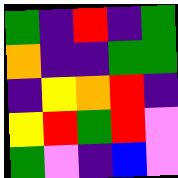[["green", "indigo", "red", "indigo", "green"], ["orange", "indigo", "indigo", "green", "green"], ["indigo", "yellow", "orange", "red", "indigo"], ["yellow", "red", "green", "red", "violet"], ["green", "violet", "indigo", "blue", "violet"]]